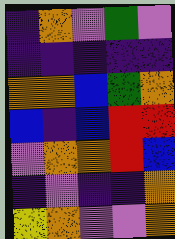[["indigo", "orange", "violet", "green", "violet"], ["indigo", "indigo", "indigo", "indigo", "indigo"], ["orange", "orange", "blue", "green", "orange"], ["blue", "indigo", "blue", "red", "red"], ["violet", "orange", "orange", "red", "blue"], ["indigo", "violet", "indigo", "indigo", "orange"], ["yellow", "orange", "violet", "violet", "orange"]]